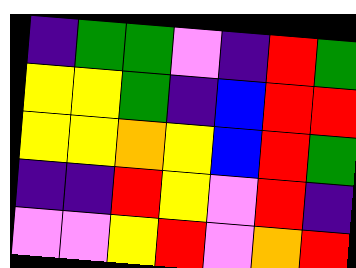[["indigo", "green", "green", "violet", "indigo", "red", "green"], ["yellow", "yellow", "green", "indigo", "blue", "red", "red"], ["yellow", "yellow", "orange", "yellow", "blue", "red", "green"], ["indigo", "indigo", "red", "yellow", "violet", "red", "indigo"], ["violet", "violet", "yellow", "red", "violet", "orange", "red"]]